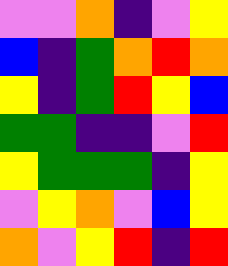[["violet", "violet", "orange", "indigo", "violet", "yellow"], ["blue", "indigo", "green", "orange", "red", "orange"], ["yellow", "indigo", "green", "red", "yellow", "blue"], ["green", "green", "indigo", "indigo", "violet", "red"], ["yellow", "green", "green", "green", "indigo", "yellow"], ["violet", "yellow", "orange", "violet", "blue", "yellow"], ["orange", "violet", "yellow", "red", "indigo", "red"]]